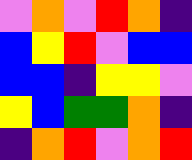[["violet", "orange", "violet", "red", "orange", "indigo"], ["blue", "yellow", "red", "violet", "blue", "blue"], ["blue", "blue", "indigo", "yellow", "yellow", "violet"], ["yellow", "blue", "green", "green", "orange", "indigo"], ["indigo", "orange", "red", "violet", "orange", "red"]]